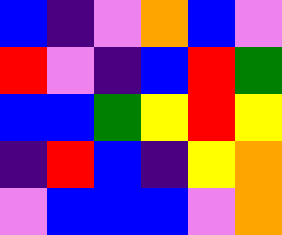[["blue", "indigo", "violet", "orange", "blue", "violet"], ["red", "violet", "indigo", "blue", "red", "green"], ["blue", "blue", "green", "yellow", "red", "yellow"], ["indigo", "red", "blue", "indigo", "yellow", "orange"], ["violet", "blue", "blue", "blue", "violet", "orange"]]